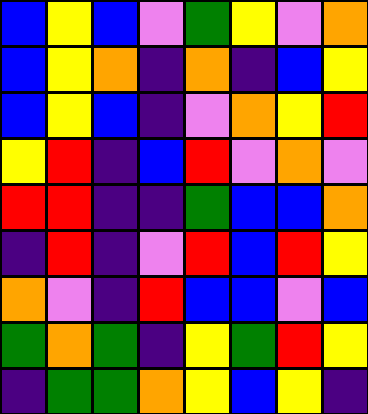[["blue", "yellow", "blue", "violet", "green", "yellow", "violet", "orange"], ["blue", "yellow", "orange", "indigo", "orange", "indigo", "blue", "yellow"], ["blue", "yellow", "blue", "indigo", "violet", "orange", "yellow", "red"], ["yellow", "red", "indigo", "blue", "red", "violet", "orange", "violet"], ["red", "red", "indigo", "indigo", "green", "blue", "blue", "orange"], ["indigo", "red", "indigo", "violet", "red", "blue", "red", "yellow"], ["orange", "violet", "indigo", "red", "blue", "blue", "violet", "blue"], ["green", "orange", "green", "indigo", "yellow", "green", "red", "yellow"], ["indigo", "green", "green", "orange", "yellow", "blue", "yellow", "indigo"]]